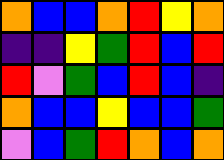[["orange", "blue", "blue", "orange", "red", "yellow", "orange"], ["indigo", "indigo", "yellow", "green", "red", "blue", "red"], ["red", "violet", "green", "blue", "red", "blue", "indigo"], ["orange", "blue", "blue", "yellow", "blue", "blue", "green"], ["violet", "blue", "green", "red", "orange", "blue", "orange"]]